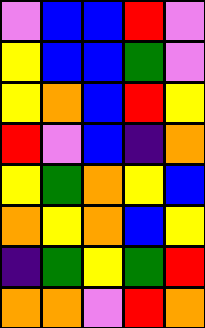[["violet", "blue", "blue", "red", "violet"], ["yellow", "blue", "blue", "green", "violet"], ["yellow", "orange", "blue", "red", "yellow"], ["red", "violet", "blue", "indigo", "orange"], ["yellow", "green", "orange", "yellow", "blue"], ["orange", "yellow", "orange", "blue", "yellow"], ["indigo", "green", "yellow", "green", "red"], ["orange", "orange", "violet", "red", "orange"]]